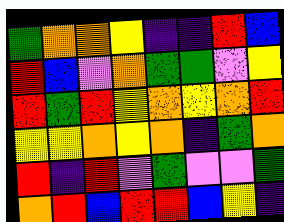[["green", "orange", "orange", "yellow", "indigo", "indigo", "red", "blue"], ["red", "blue", "violet", "orange", "green", "green", "violet", "yellow"], ["red", "green", "red", "yellow", "orange", "yellow", "orange", "red"], ["yellow", "yellow", "orange", "yellow", "orange", "indigo", "green", "orange"], ["red", "indigo", "red", "violet", "green", "violet", "violet", "green"], ["orange", "red", "blue", "red", "red", "blue", "yellow", "indigo"]]